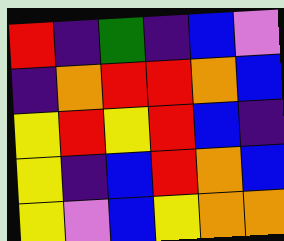[["red", "indigo", "green", "indigo", "blue", "violet"], ["indigo", "orange", "red", "red", "orange", "blue"], ["yellow", "red", "yellow", "red", "blue", "indigo"], ["yellow", "indigo", "blue", "red", "orange", "blue"], ["yellow", "violet", "blue", "yellow", "orange", "orange"]]